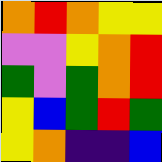[["orange", "red", "orange", "yellow", "yellow"], ["violet", "violet", "yellow", "orange", "red"], ["green", "violet", "green", "orange", "red"], ["yellow", "blue", "green", "red", "green"], ["yellow", "orange", "indigo", "indigo", "blue"]]